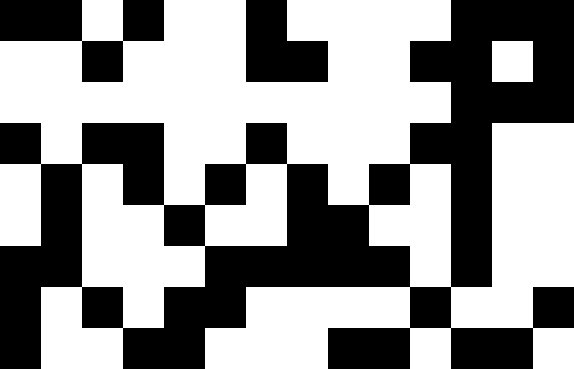[["black", "black", "white", "black", "white", "white", "black", "white", "white", "white", "white", "black", "black", "black"], ["white", "white", "black", "white", "white", "white", "black", "black", "white", "white", "black", "black", "white", "black"], ["white", "white", "white", "white", "white", "white", "white", "white", "white", "white", "white", "black", "black", "black"], ["black", "white", "black", "black", "white", "white", "black", "white", "white", "white", "black", "black", "white", "white"], ["white", "black", "white", "black", "white", "black", "white", "black", "white", "black", "white", "black", "white", "white"], ["white", "black", "white", "white", "black", "white", "white", "black", "black", "white", "white", "black", "white", "white"], ["black", "black", "white", "white", "white", "black", "black", "black", "black", "black", "white", "black", "white", "white"], ["black", "white", "black", "white", "black", "black", "white", "white", "white", "white", "black", "white", "white", "black"], ["black", "white", "white", "black", "black", "white", "white", "white", "black", "black", "white", "black", "black", "white"]]